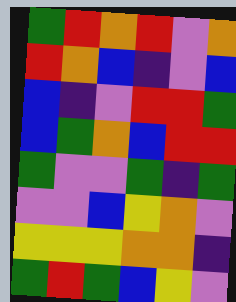[["green", "red", "orange", "red", "violet", "orange"], ["red", "orange", "blue", "indigo", "violet", "blue"], ["blue", "indigo", "violet", "red", "red", "green"], ["blue", "green", "orange", "blue", "red", "red"], ["green", "violet", "violet", "green", "indigo", "green"], ["violet", "violet", "blue", "yellow", "orange", "violet"], ["yellow", "yellow", "yellow", "orange", "orange", "indigo"], ["green", "red", "green", "blue", "yellow", "violet"]]